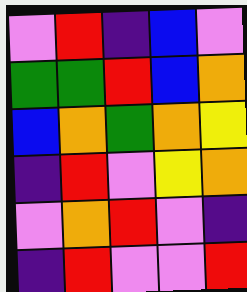[["violet", "red", "indigo", "blue", "violet"], ["green", "green", "red", "blue", "orange"], ["blue", "orange", "green", "orange", "yellow"], ["indigo", "red", "violet", "yellow", "orange"], ["violet", "orange", "red", "violet", "indigo"], ["indigo", "red", "violet", "violet", "red"]]